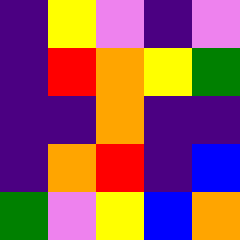[["indigo", "yellow", "violet", "indigo", "violet"], ["indigo", "red", "orange", "yellow", "green"], ["indigo", "indigo", "orange", "indigo", "indigo"], ["indigo", "orange", "red", "indigo", "blue"], ["green", "violet", "yellow", "blue", "orange"]]